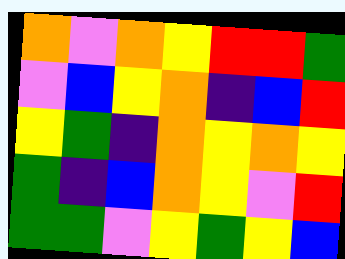[["orange", "violet", "orange", "yellow", "red", "red", "green"], ["violet", "blue", "yellow", "orange", "indigo", "blue", "red"], ["yellow", "green", "indigo", "orange", "yellow", "orange", "yellow"], ["green", "indigo", "blue", "orange", "yellow", "violet", "red"], ["green", "green", "violet", "yellow", "green", "yellow", "blue"]]